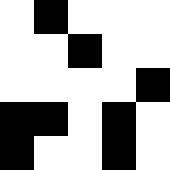[["white", "black", "white", "white", "white"], ["white", "white", "black", "white", "white"], ["white", "white", "white", "white", "black"], ["black", "black", "white", "black", "white"], ["black", "white", "white", "black", "white"]]